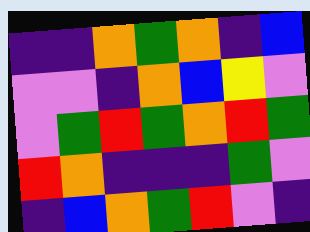[["indigo", "indigo", "orange", "green", "orange", "indigo", "blue"], ["violet", "violet", "indigo", "orange", "blue", "yellow", "violet"], ["violet", "green", "red", "green", "orange", "red", "green"], ["red", "orange", "indigo", "indigo", "indigo", "green", "violet"], ["indigo", "blue", "orange", "green", "red", "violet", "indigo"]]